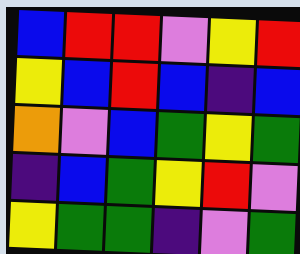[["blue", "red", "red", "violet", "yellow", "red"], ["yellow", "blue", "red", "blue", "indigo", "blue"], ["orange", "violet", "blue", "green", "yellow", "green"], ["indigo", "blue", "green", "yellow", "red", "violet"], ["yellow", "green", "green", "indigo", "violet", "green"]]